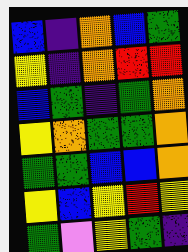[["blue", "indigo", "orange", "blue", "green"], ["yellow", "indigo", "orange", "red", "red"], ["blue", "green", "indigo", "green", "orange"], ["yellow", "orange", "green", "green", "orange"], ["green", "green", "blue", "blue", "orange"], ["yellow", "blue", "yellow", "red", "yellow"], ["green", "violet", "yellow", "green", "indigo"]]